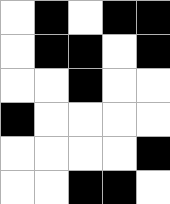[["white", "black", "white", "black", "black"], ["white", "black", "black", "white", "black"], ["white", "white", "black", "white", "white"], ["black", "white", "white", "white", "white"], ["white", "white", "white", "white", "black"], ["white", "white", "black", "black", "white"]]